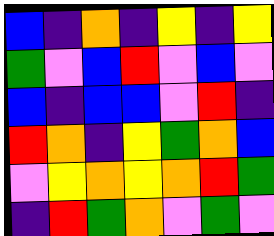[["blue", "indigo", "orange", "indigo", "yellow", "indigo", "yellow"], ["green", "violet", "blue", "red", "violet", "blue", "violet"], ["blue", "indigo", "blue", "blue", "violet", "red", "indigo"], ["red", "orange", "indigo", "yellow", "green", "orange", "blue"], ["violet", "yellow", "orange", "yellow", "orange", "red", "green"], ["indigo", "red", "green", "orange", "violet", "green", "violet"]]